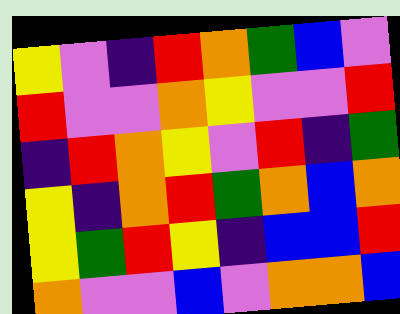[["yellow", "violet", "indigo", "red", "orange", "green", "blue", "violet"], ["red", "violet", "violet", "orange", "yellow", "violet", "violet", "red"], ["indigo", "red", "orange", "yellow", "violet", "red", "indigo", "green"], ["yellow", "indigo", "orange", "red", "green", "orange", "blue", "orange"], ["yellow", "green", "red", "yellow", "indigo", "blue", "blue", "red"], ["orange", "violet", "violet", "blue", "violet", "orange", "orange", "blue"]]